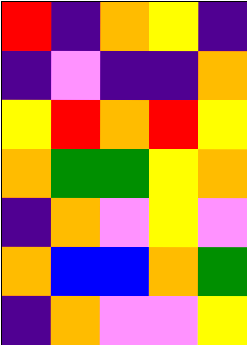[["red", "indigo", "orange", "yellow", "indigo"], ["indigo", "violet", "indigo", "indigo", "orange"], ["yellow", "red", "orange", "red", "yellow"], ["orange", "green", "green", "yellow", "orange"], ["indigo", "orange", "violet", "yellow", "violet"], ["orange", "blue", "blue", "orange", "green"], ["indigo", "orange", "violet", "violet", "yellow"]]